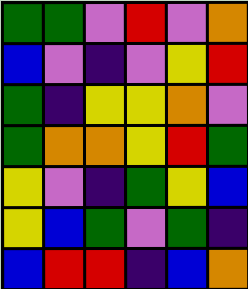[["green", "green", "violet", "red", "violet", "orange"], ["blue", "violet", "indigo", "violet", "yellow", "red"], ["green", "indigo", "yellow", "yellow", "orange", "violet"], ["green", "orange", "orange", "yellow", "red", "green"], ["yellow", "violet", "indigo", "green", "yellow", "blue"], ["yellow", "blue", "green", "violet", "green", "indigo"], ["blue", "red", "red", "indigo", "blue", "orange"]]